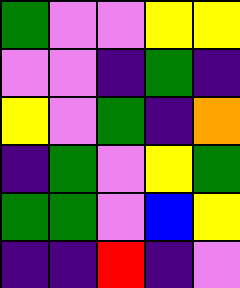[["green", "violet", "violet", "yellow", "yellow"], ["violet", "violet", "indigo", "green", "indigo"], ["yellow", "violet", "green", "indigo", "orange"], ["indigo", "green", "violet", "yellow", "green"], ["green", "green", "violet", "blue", "yellow"], ["indigo", "indigo", "red", "indigo", "violet"]]